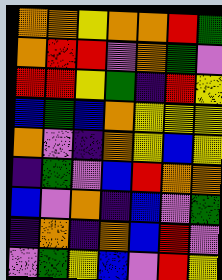[["orange", "orange", "yellow", "orange", "orange", "red", "green"], ["orange", "red", "red", "violet", "orange", "green", "violet"], ["red", "red", "yellow", "green", "indigo", "red", "yellow"], ["blue", "green", "blue", "orange", "yellow", "yellow", "yellow"], ["orange", "violet", "indigo", "orange", "yellow", "blue", "yellow"], ["indigo", "green", "violet", "blue", "red", "orange", "orange"], ["blue", "violet", "orange", "indigo", "blue", "violet", "green"], ["indigo", "orange", "indigo", "orange", "blue", "red", "violet"], ["violet", "green", "yellow", "blue", "violet", "red", "yellow"]]